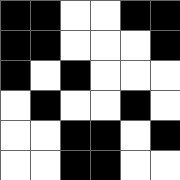[["black", "black", "white", "white", "black", "black"], ["black", "black", "white", "white", "white", "black"], ["black", "white", "black", "white", "white", "white"], ["white", "black", "white", "white", "black", "white"], ["white", "white", "black", "black", "white", "black"], ["white", "white", "black", "black", "white", "white"]]